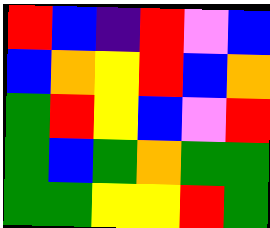[["red", "blue", "indigo", "red", "violet", "blue"], ["blue", "orange", "yellow", "red", "blue", "orange"], ["green", "red", "yellow", "blue", "violet", "red"], ["green", "blue", "green", "orange", "green", "green"], ["green", "green", "yellow", "yellow", "red", "green"]]